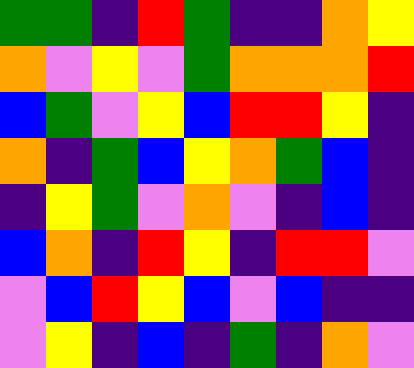[["green", "green", "indigo", "red", "green", "indigo", "indigo", "orange", "yellow"], ["orange", "violet", "yellow", "violet", "green", "orange", "orange", "orange", "red"], ["blue", "green", "violet", "yellow", "blue", "red", "red", "yellow", "indigo"], ["orange", "indigo", "green", "blue", "yellow", "orange", "green", "blue", "indigo"], ["indigo", "yellow", "green", "violet", "orange", "violet", "indigo", "blue", "indigo"], ["blue", "orange", "indigo", "red", "yellow", "indigo", "red", "red", "violet"], ["violet", "blue", "red", "yellow", "blue", "violet", "blue", "indigo", "indigo"], ["violet", "yellow", "indigo", "blue", "indigo", "green", "indigo", "orange", "violet"]]